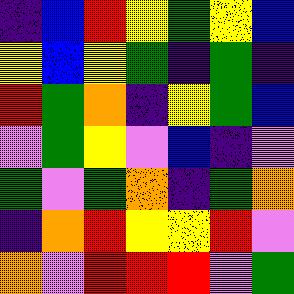[["indigo", "blue", "red", "yellow", "green", "yellow", "blue"], ["yellow", "blue", "yellow", "green", "indigo", "green", "indigo"], ["red", "green", "orange", "indigo", "yellow", "green", "blue"], ["violet", "green", "yellow", "violet", "blue", "indigo", "violet"], ["green", "violet", "green", "orange", "indigo", "green", "orange"], ["indigo", "orange", "red", "yellow", "yellow", "red", "violet"], ["orange", "violet", "red", "red", "red", "violet", "green"]]